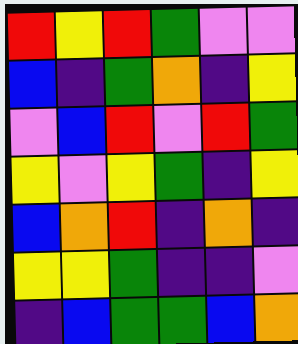[["red", "yellow", "red", "green", "violet", "violet"], ["blue", "indigo", "green", "orange", "indigo", "yellow"], ["violet", "blue", "red", "violet", "red", "green"], ["yellow", "violet", "yellow", "green", "indigo", "yellow"], ["blue", "orange", "red", "indigo", "orange", "indigo"], ["yellow", "yellow", "green", "indigo", "indigo", "violet"], ["indigo", "blue", "green", "green", "blue", "orange"]]